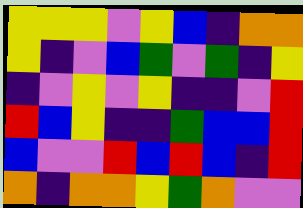[["yellow", "yellow", "yellow", "violet", "yellow", "blue", "indigo", "orange", "orange"], ["yellow", "indigo", "violet", "blue", "green", "violet", "green", "indigo", "yellow"], ["indigo", "violet", "yellow", "violet", "yellow", "indigo", "indigo", "violet", "red"], ["red", "blue", "yellow", "indigo", "indigo", "green", "blue", "blue", "red"], ["blue", "violet", "violet", "red", "blue", "red", "blue", "indigo", "red"], ["orange", "indigo", "orange", "orange", "yellow", "green", "orange", "violet", "violet"]]